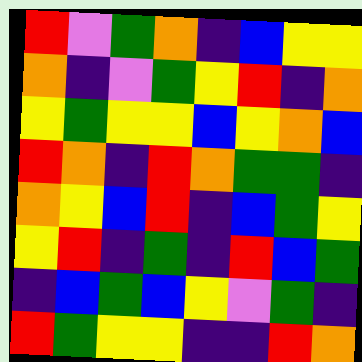[["red", "violet", "green", "orange", "indigo", "blue", "yellow", "yellow"], ["orange", "indigo", "violet", "green", "yellow", "red", "indigo", "orange"], ["yellow", "green", "yellow", "yellow", "blue", "yellow", "orange", "blue"], ["red", "orange", "indigo", "red", "orange", "green", "green", "indigo"], ["orange", "yellow", "blue", "red", "indigo", "blue", "green", "yellow"], ["yellow", "red", "indigo", "green", "indigo", "red", "blue", "green"], ["indigo", "blue", "green", "blue", "yellow", "violet", "green", "indigo"], ["red", "green", "yellow", "yellow", "indigo", "indigo", "red", "orange"]]